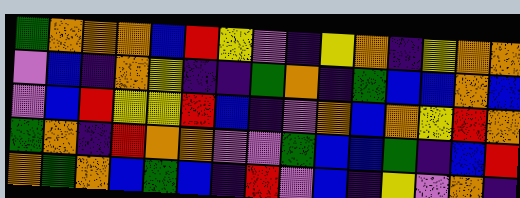[["green", "orange", "orange", "orange", "blue", "red", "yellow", "violet", "indigo", "yellow", "orange", "indigo", "yellow", "orange", "orange"], ["violet", "blue", "indigo", "orange", "yellow", "indigo", "indigo", "green", "orange", "indigo", "green", "blue", "blue", "orange", "blue"], ["violet", "blue", "red", "yellow", "yellow", "red", "blue", "indigo", "violet", "orange", "blue", "orange", "yellow", "red", "orange"], ["green", "orange", "indigo", "red", "orange", "orange", "violet", "violet", "green", "blue", "blue", "green", "indigo", "blue", "red"], ["orange", "green", "orange", "blue", "green", "blue", "indigo", "red", "violet", "blue", "indigo", "yellow", "violet", "orange", "indigo"]]